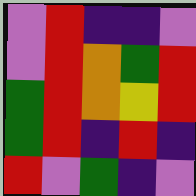[["violet", "red", "indigo", "indigo", "violet"], ["violet", "red", "orange", "green", "red"], ["green", "red", "orange", "yellow", "red"], ["green", "red", "indigo", "red", "indigo"], ["red", "violet", "green", "indigo", "violet"]]